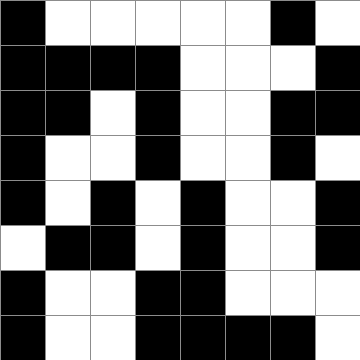[["black", "white", "white", "white", "white", "white", "black", "white"], ["black", "black", "black", "black", "white", "white", "white", "black"], ["black", "black", "white", "black", "white", "white", "black", "black"], ["black", "white", "white", "black", "white", "white", "black", "white"], ["black", "white", "black", "white", "black", "white", "white", "black"], ["white", "black", "black", "white", "black", "white", "white", "black"], ["black", "white", "white", "black", "black", "white", "white", "white"], ["black", "white", "white", "black", "black", "black", "black", "white"]]